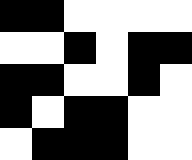[["black", "black", "white", "white", "white", "white"], ["white", "white", "black", "white", "black", "black"], ["black", "black", "white", "white", "black", "white"], ["black", "white", "black", "black", "white", "white"], ["white", "black", "black", "black", "white", "white"]]